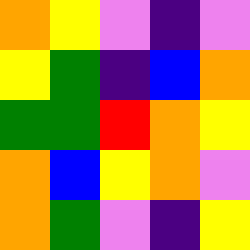[["orange", "yellow", "violet", "indigo", "violet"], ["yellow", "green", "indigo", "blue", "orange"], ["green", "green", "red", "orange", "yellow"], ["orange", "blue", "yellow", "orange", "violet"], ["orange", "green", "violet", "indigo", "yellow"]]